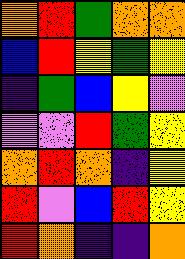[["orange", "red", "green", "orange", "orange"], ["blue", "red", "yellow", "green", "yellow"], ["indigo", "green", "blue", "yellow", "violet"], ["violet", "violet", "red", "green", "yellow"], ["orange", "red", "orange", "indigo", "yellow"], ["red", "violet", "blue", "red", "yellow"], ["red", "orange", "indigo", "indigo", "orange"]]